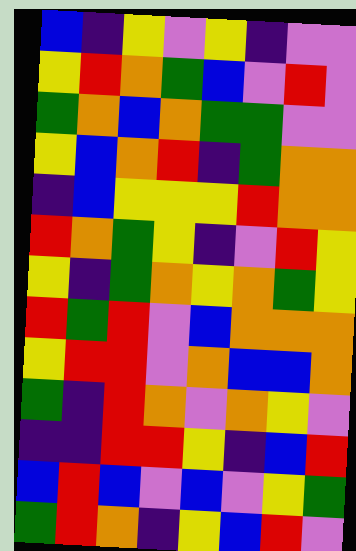[["blue", "indigo", "yellow", "violet", "yellow", "indigo", "violet", "violet"], ["yellow", "red", "orange", "green", "blue", "violet", "red", "violet"], ["green", "orange", "blue", "orange", "green", "green", "violet", "violet"], ["yellow", "blue", "orange", "red", "indigo", "green", "orange", "orange"], ["indigo", "blue", "yellow", "yellow", "yellow", "red", "orange", "orange"], ["red", "orange", "green", "yellow", "indigo", "violet", "red", "yellow"], ["yellow", "indigo", "green", "orange", "yellow", "orange", "green", "yellow"], ["red", "green", "red", "violet", "blue", "orange", "orange", "orange"], ["yellow", "red", "red", "violet", "orange", "blue", "blue", "orange"], ["green", "indigo", "red", "orange", "violet", "orange", "yellow", "violet"], ["indigo", "indigo", "red", "red", "yellow", "indigo", "blue", "red"], ["blue", "red", "blue", "violet", "blue", "violet", "yellow", "green"], ["green", "red", "orange", "indigo", "yellow", "blue", "red", "violet"]]